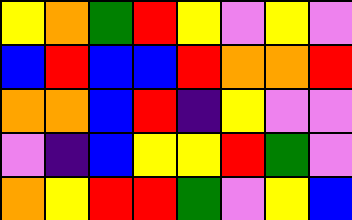[["yellow", "orange", "green", "red", "yellow", "violet", "yellow", "violet"], ["blue", "red", "blue", "blue", "red", "orange", "orange", "red"], ["orange", "orange", "blue", "red", "indigo", "yellow", "violet", "violet"], ["violet", "indigo", "blue", "yellow", "yellow", "red", "green", "violet"], ["orange", "yellow", "red", "red", "green", "violet", "yellow", "blue"]]